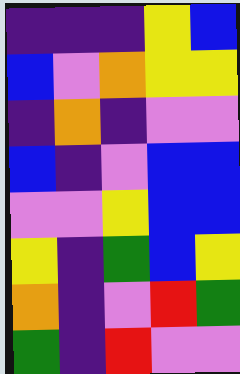[["indigo", "indigo", "indigo", "yellow", "blue"], ["blue", "violet", "orange", "yellow", "yellow"], ["indigo", "orange", "indigo", "violet", "violet"], ["blue", "indigo", "violet", "blue", "blue"], ["violet", "violet", "yellow", "blue", "blue"], ["yellow", "indigo", "green", "blue", "yellow"], ["orange", "indigo", "violet", "red", "green"], ["green", "indigo", "red", "violet", "violet"]]